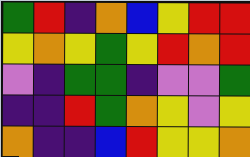[["green", "red", "indigo", "orange", "blue", "yellow", "red", "red"], ["yellow", "orange", "yellow", "green", "yellow", "red", "orange", "red"], ["violet", "indigo", "green", "green", "indigo", "violet", "violet", "green"], ["indigo", "indigo", "red", "green", "orange", "yellow", "violet", "yellow"], ["orange", "indigo", "indigo", "blue", "red", "yellow", "yellow", "orange"]]